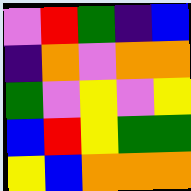[["violet", "red", "green", "indigo", "blue"], ["indigo", "orange", "violet", "orange", "orange"], ["green", "violet", "yellow", "violet", "yellow"], ["blue", "red", "yellow", "green", "green"], ["yellow", "blue", "orange", "orange", "orange"]]